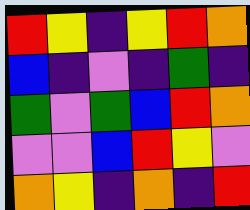[["red", "yellow", "indigo", "yellow", "red", "orange"], ["blue", "indigo", "violet", "indigo", "green", "indigo"], ["green", "violet", "green", "blue", "red", "orange"], ["violet", "violet", "blue", "red", "yellow", "violet"], ["orange", "yellow", "indigo", "orange", "indigo", "red"]]